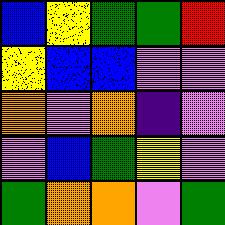[["blue", "yellow", "green", "green", "red"], ["yellow", "blue", "blue", "violet", "violet"], ["orange", "violet", "orange", "indigo", "violet"], ["violet", "blue", "green", "yellow", "violet"], ["green", "orange", "orange", "violet", "green"]]